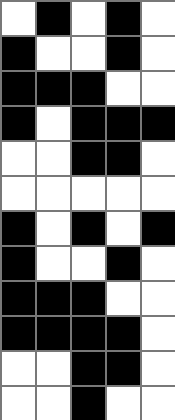[["white", "black", "white", "black", "white"], ["black", "white", "white", "black", "white"], ["black", "black", "black", "white", "white"], ["black", "white", "black", "black", "black"], ["white", "white", "black", "black", "white"], ["white", "white", "white", "white", "white"], ["black", "white", "black", "white", "black"], ["black", "white", "white", "black", "white"], ["black", "black", "black", "white", "white"], ["black", "black", "black", "black", "white"], ["white", "white", "black", "black", "white"], ["white", "white", "black", "white", "white"]]